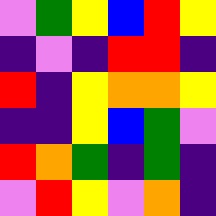[["violet", "green", "yellow", "blue", "red", "yellow"], ["indigo", "violet", "indigo", "red", "red", "indigo"], ["red", "indigo", "yellow", "orange", "orange", "yellow"], ["indigo", "indigo", "yellow", "blue", "green", "violet"], ["red", "orange", "green", "indigo", "green", "indigo"], ["violet", "red", "yellow", "violet", "orange", "indigo"]]